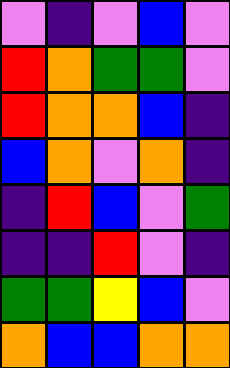[["violet", "indigo", "violet", "blue", "violet"], ["red", "orange", "green", "green", "violet"], ["red", "orange", "orange", "blue", "indigo"], ["blue", "orange", "violet", "orange", "indigo"], ["indigo", "red", "blue", "violet", "green"], ["indigo", "indigo", "red", "violet", "indigo"], ["green", "green", "yellow", "blue", "violet"], ["orange", "blue", "blue", "orange", "orange"]]